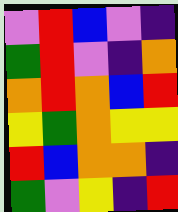[["violet", "red", "blue", "violet", "indigo"], ["green", "red", "violet", "indigo", "orange"], ["orange", "red", "orange", "blue", "red"], ["yellow", "green", "orange", "yellow", "yellow"], ["red", "blue", "orange", "orange", "indigo"], ["green", "violet", "yellow", "indigo", "red"]]